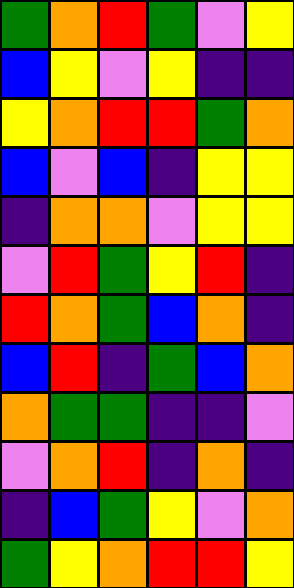[["green", "orange", "red", "green", "violet", "yellow"], ["blue", "yellow", "violet", "yellow", "indigo", "indigo"], ["yellow", "orange", "red", "red", "green", "orange"], ["blue", "violet", "blue", "indigo", "yellow", "yellow"], ["indigo", "orange", "orange", "violet", "yellow", "yellow"], ["violet", "red", "green", "yellow", "red", "indigo"], ["red", "orange", "green", "blue", "orange", "indigo"], ["blue", "red", "indigo", "green", "blue", "orange"], ["orange", "green", "green", "indigo", "indigo", "violet"], ["violet", "orange", "red", "indigo", "orange", "indigo"], ["indigo", "blue", "green", "yellow", "violet", "orange"], ["green", "yellow", "orange", "red", "red", "yellow"]]